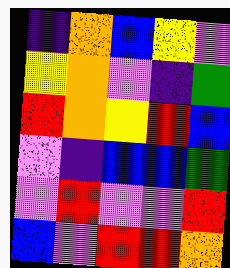[["indigo", "orange", "blue", "yellow", "violet"], ["yellow", "orange", "violet", "indigo", "green"], ["red", "orange", "yellow", "red", "blue"], ["violet", "indigo", "blue", "blue", "green"], ["violet", "red", "violet", "violet", "red"], ["blue", "violet", "red", "red", "orange"]]